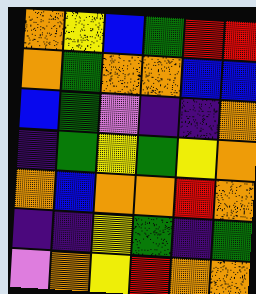[["orange", "yellow", "blue", "green", "red", "red"], ["orange", "green", "orange", "orange", "blue", "blue"], ["blue", "green", "violet", "indigo", "indigo", "orange"], ["indigo", "green", "yellow", "green", "yellow", "orange"], ["orange", "blue", "orange", "orange", "red", "orange"], ["indigo", "indigo", "yellow", "green", "indigo", "green"], ["violet", "orange", "yellow", "red", "orange", "orange"]]